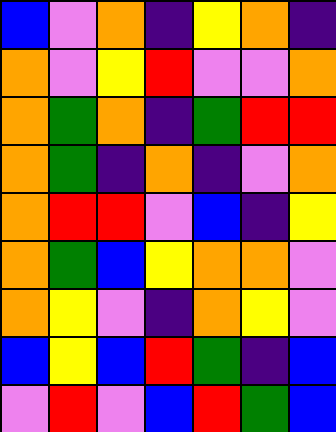[["blue", "violet", "orange", "indigo", "yellow", "orange", "indigo"], ["orange", "violet", "yellow", "red", "violet", "violet", "orange"], ["orange", "green", "orange", "indigo", "green", "red", "red"], ["orange", "green", "indigo", "orange", "indigo", "violet", "orange"], ["orange", "red", "red", "violet", "blue", "indigo", "yellow"], ["orange", "green", "blue", "yellow", "orange", "orange", "violet"], ["orange", "yellow", "violet", "indigo", "orange", "yellow", "violet"], ["blue", "yellow", "blue", "red", "green", "indigo", "blue"], ["violet", "red", "violet", "blue", "red", "green", "blue"]]